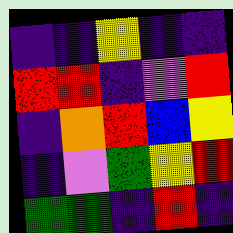[["indigo", "indigo", "yellow", "indigo", "indigo"], ["red", "red", "indigo", "violet", "red"], ["indigo", "orange", "red", "blue", "yellow"], ["indigo", "violet", "green", "yellow", "red"], ["green", "green", "indigo", "red", "indigo"]]